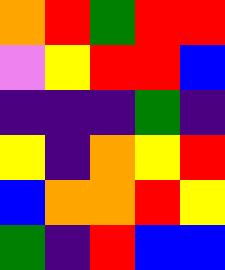[["orange", "red", "green", "red", "red"], ["violet", "yellow", "red", "red", "blue"], ["indigo", "indigo", "indigo", "green", "indigo"], ["yellow", "indigo", "orange", "yellow", "red"], ["blue", "orange", "orange", "red", "yellow"], ["green", "indigo", "red", "blue", "blue"]]